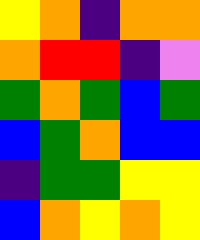[["yellow", "orange", "indigo", "orange", "orange"], ["orange", "red", "red", "indigo", "violet"], ["green", "orange", "green", "blue", "green"], ["blue", "green", "orange", "blue", "blue"], ["indigo", "green", "green", "yellow", "yellow"], ["blue", "orange", "yellow", "orange", "yellow"]]